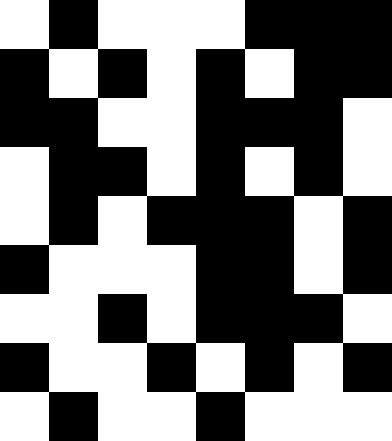[["white", "black", "white", "white", "white", "black", "black", "black"], ["black", "white", "black", "white", "black", "white", "black", "black"], ["black", "black", "white", "white", "black", "black", "black", "white"], ["white", "black", "black", "white", "black", "white", "black", "white"], ["white", "black", "white", "black", "black", "black", "white", "black"], ["black", "white", "white", "white", "black", "black", "white", "black"], ["white", "white", "black", "white", "black", "black", "black", "white"], ["black", "white", "white", "black", "white", "black", "white", "black"], ["white", "black", "white", "white", "black", "white", "white", "white"]]